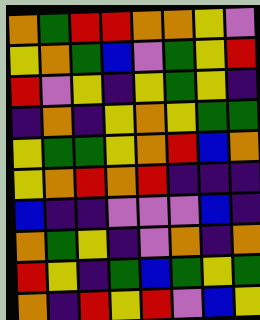[["orange", "green", "red", "red", "orange", "orange", "yellow", "violet"], ["yellow", "orange", "green", "blue", "violet", "green", "yellow", "red"], ["red", "violet", "yellow", "indigo", "yellow", "green", "yellow", "indigo"], ["indigo", "orange", "indigo", "yellow", "orange", "yellow", "green", "green"], ["yellow", "green", "green", "yellow", "orange", "red", "blue", "orange"], ["yellow", "orange", "red", "orange", "red", "indigo", "indigo", "indigo"], ["blue", "indigo", "indigo", "violet", "violet", "violet", "blue", "indigo"], ["orange", "green", "yellow", "indigo", "violet", "orange", "indigo", "orange"], ["red", "yellow", "indigo", "green", "blue", "green", "yellow", "green"], ["orange", "indigo", "red", "yellow", "red", "violet", "blue", "yellow"]]